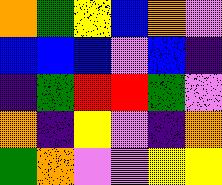[["orange", "green", "yellow", "blue", "orange", "violet"], ["blue", "blue", "blue", "violet", "blue", "indigo"], ["indigo", "green", "red", "red", "green", "violet"], ["orange", "indigo", "yellow", "violet", "indigo", "orange"], ["green", "orange", "violet", "violet", "yellow", "yellow"]]